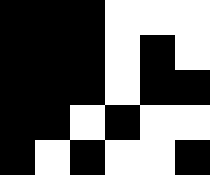[["black", "black", "black", "white", "white", "white"], ["black", "black", "black", "white", "black", "white"], ["black", "black", "black", "white", "black", "black"], ["black", "black", "white", "black", "white", "white"], ["black", "white", "black", "white", "white", "black"]]